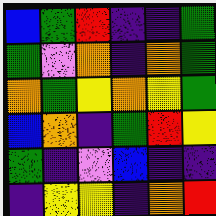[["blue", "green", "red", "indigo", "indigo", "green"], ["green", "violet", "orange", "indigo", "orange", "green"], ["orange", "green", "yellow", "orange", "yellow", "green"], ["blue", "orange", "indigo", "green", "red", "yellow"], ["green", "indigo", "violet", "blue", "indigo", "indigo"], ["indigo", "yellow", "yellow", "indigo", "orange", "red"]]